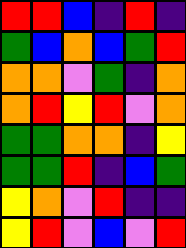[["red", "red", "blue", "indigo", "red", "indigo"], ["green", "blue", "orange", "blue", "green", "red"], ["orange", "orange", "violet", "green", "indigo", "orange"], ["orange", "red", "yellow", "red", "violet", "orange"], ["green", "green", "orange", "orange", "indigo", "yellow"], ["green", "green", "red", "indigo", "blue", "green"], ["yellow", "orange", "violet", "red", "indigo", "indigo"], ["yellow", "red", "violet", "blue", "violet", "red"]]